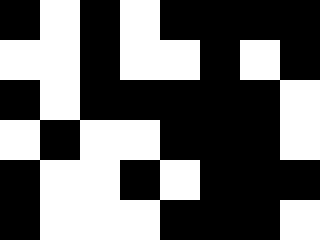[["black", "white", "black", "white", "black", "black", "black", "black"], ["white", "white", "black", "white", "white", "black", "white", "black"], ["black", "white", "black", "black", "black", "black", "black", "white"], ["white", "black", "white", "white", "black", "black", "black", "white"], ["black", "white", "white", "black", "white", "black", "black", "black"], ["black", "white", "white", "white", "black", "black", "black", "white"]]